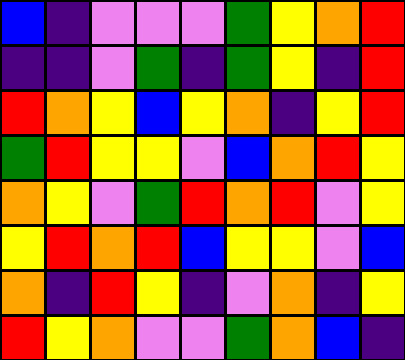[["blue", "indigo", "violet", "violet", "violet", "green", "yellow", "orange", "red"], ["indigo", "indigo", "violet", "green", "indigo", "green", "yellow", "indigo", "red"], ["red", "orange", "yellow", "blue", "yellow", "orange", "indigo", "yellow", "red"], ["green", "red", "yellow", "yellow", "violet", "blue", "orange", "red", "yellow"], ["orange", "yellow", "violet", "green", "red", "orange", "red", "violet", "yellow"], ["yellow", "red", "orange", "red", "blue", "yellow", "yellow", "violet", "blue"], ["orange", "indigo", "red", "yellow", "indigo", "violet", "orange", "indigo", "yellow"], ["red", "yellow", "orange", "violet", "violet", "green", "orange", "blue", "indigo"]]